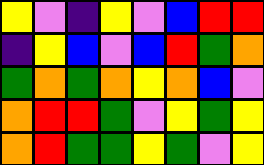[["yellow", "violet", "indigo", "yellow", "violet", "blue", "red", "red"], ["indigo", "yellow", "blue", "violet", "blue", "red", "green", "orange"], ["green", "orange", "green", "orange", "yellow", "orange", "blue", "violet"], ["orange", "red", "red", "green", "violet", "yellow", "green", "yellow"], ["orange", "red", "green", "green", "yellow", "green", "violet", "yellow"]]